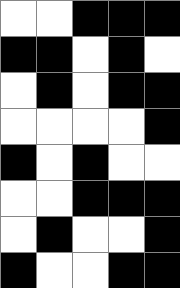[["white", "white", "black", "black", "black"], ["black", "black", "white", "black", "white"], ["white", "black", "white", "black", "black"], ["white", "white", "white", "white", "black"], ["black", "white", "black", "white", "white"], ["white", "white", "black", "black", "black"], ["white", "black", "white", "white", "black"], ["black", "white", "white", "black", "black"]]